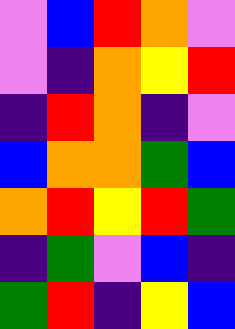[["violet", "blue", "red", "orange", "violet"], ["violet", "indigo", "orange", "yellow", "red"], ["indigo", "red", "orange", "indigo", "violet"], ["blue", "orange", "orange", "green", "blue"], ["orange", "red", "yellow", "red", "green"], ["indigo", "green", "violet", "blue", "indigo"], ["green", "red", "indigo", "yellow", "blue"]]